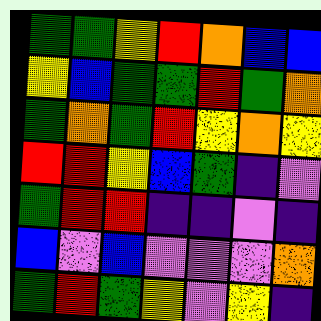[["green", "green", "yellow", "red", "orange", "blue", "blue"], ["yellow", "blue", "green", "green", "red", "green", "orange"], ["green", "orange", "green", "red", "yellow", "orange", "yellow"], ["red", "red", "yellow", "blue", "green", "indigo", "violet"], ["green", "red", "red", "indigo", "indigo", "violet", "indigo"], ["blue", "violet", "blue", "violet", "violet", "violet", "orange"], ["green", "red", "green", "yellow", "violet", "yellow", "indigo"]]